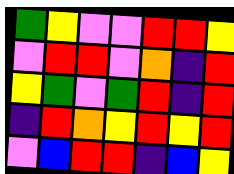[["green", "yellow", "violet", "violet", "red", "red", "yellow"], ["violet", "red", "red", "violet", "orange", "indigo", "red"], ["yellow", "green", "violet", "green", "red", "indigo", "red"], ["indigo", "red", "orange", "yellow", "red", "yellow", "red"], ["violet", "blue", "red", "red", "indigo", "blue", "yellow"]]